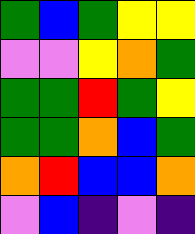[["green", "blue", "green", "yellow", "yellow"], ["violet", "violet", "yellow", "orange", "green"], ["green", "green", "red", "green", "yellow"], ["green", "green", "orange", "blue", "green"], ["orange", "red", "blue", "blue", "orange"], ["violet", "blue", "indigo", "violet", "indigo"]]